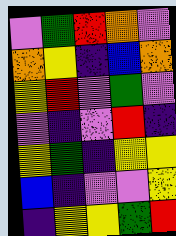[["violet", "green", "red", "orange", "violet"], ["orange", "yellow", "indigo", "blue", "orange"], ["yellow", "red", "violet", "green", "violet"], ["violet", "indigo", "violet", "red", "indigo"], ["yellow", "green", "indigo", "yellow", "yellow"], ["blue", "indigo", "violet", "violet", "yellow"], ["indigo", "yellow", "yellow", "green", "red"]]